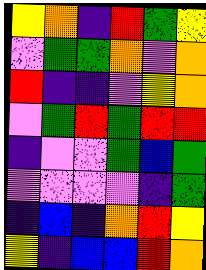[["yellow", "orange", "indigo", "red", "green", "yellow"], ["violet", "green", "green", "orange", "violet", "orange"], ["red", "indigo", "indigo", "violet", "yellow", "orange"], ["violet", "green", "red", "green", "red", "red"], ["indigo", "violet", "violet", "green", "blue", "green"], ["violet", "violet", "violet", "violet", "indigo", "green"], ["indigo", "blue", "indigo", "orange", "red", "yellow"], ["yellow", "indigo", "blue", "blue", "red", "orange"]]